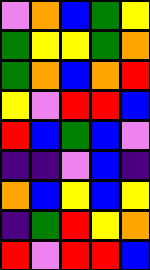[["violet", "orange", "blue", "green", "yellow"], ["green", "yellow", "yellow", "green", "orange"], ["green", "orange", "blue", "orange", "red"], ["yellow", "violet", "red", "red", "blue"], ["red", "blue", "green", "blue", "violet"], ["indigo", "indigo", "violet", "blue", "indigo"], ["orange", "blue", "yellow", "blue", "yellow"], ["indigo", "green", "red", "yellow", "orange"], ["red", "violet", "red", "red", "blue"]]